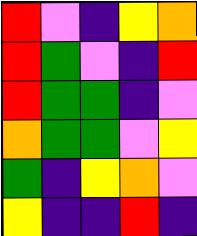[["red", "violet", "indigo", "yellow", "orange"], ["red", "green", "violet", "indigo", "red"], ["red", "green", "green", "indigo", "violet"], ["orange", "green", "green", "violet", "yellow"], ["green", "indigo", "yellow", "orange", "violet"], ["yellow", "indigo", "indigo", "red", "indigo"]]